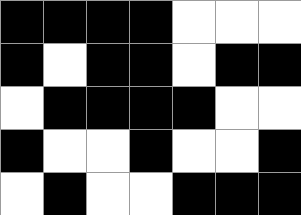[["black", "black", "black", "black", "white", "white", "white"], ["black", "white", "black", "black", "white", "black", "black"], ["white", "black", "black", "black", "black", "white", "white"], ["black", "white", "white", "black", "white", "white", "black"], ["white", "black", "white", "white", "black", "black", "black"]]